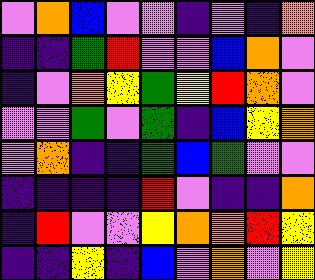[["violet", "orange", "blue", "violet", "violet", "indigo", "violet", "indigo", "orange"], ["indigo", "indigo", "green", "red", "violet", "violet", "blue", "orange", "violet"], ["indigo", "violet", "orange", "yellow", "green", "yellow", "red", "orange", "violet"], ["violet", "violet", "green", "violet", "green", "indigo", "blue", "yellow", "orange"], ["violet", "orange", "indigo", "indigo", "green", "blue", "green", "violet", "violet"], ["indigo", "indigo", "indigo", "indigo", "red", "violet", "indigo", "indigo", "orange"], ["indigo", "red", "violet", "violet", "yellow", "orange", "orange", "red", "yellow"], ["indigo", "indigo", "yellow", "indigo", "blue", "violet", "orange", "violet", "yellow"]]